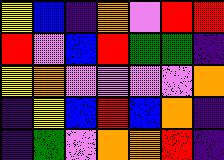[["yellow", "blue", "indigo", "orange", "violet", "red", "red"], ["red", "violet", "blue", "red", "green", "green", "indigo"], ["yellow", "orange", "violet", "violet", "violet", "violet", "orange"], ["indigo", "yellow", "blue", "red", "blue", "orange", "indigo"], ["indigo", "green", "violet", "orange", "orange", "red", "indigo"]]